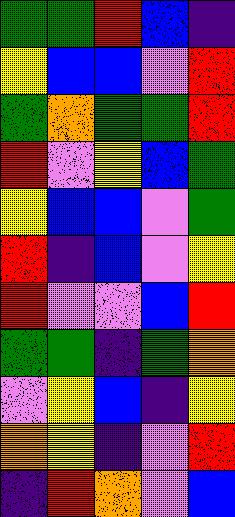[["green", "green", "red", "blue", "indigo"], ["yellow", "blue", "blue", "violet", "red"], ["green", "orange", "green", "green", "red"], ["red", "violet", "yellow", "blue", "green"], ["yellow", "blue", "blue", "violet", "green"], ["red", "indigo", "blue", "violet", "yellow"], ["red", "violet", "violet", "blue", "red"], ["green", "green", "indigo", "green", "orange"], ["violet", "yellow", "blue", "indigo", "yellow"], ["orange", "yellow", "indigo", "violet", "red"], ["indigo", "red", "orange", "violet", "blue"]]